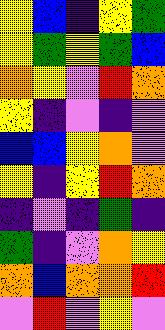[["yellow", "blue", "indigo", "yellow", "green"], ["yellow", "green", "yellow", "green", "blue"], ["orange", "yellow", "violet", "red", "orange"], ["yellow", "indigo", "violet", "indigo", "violet"], ["blue", "blue", "yellow", "orange", "violet"], ["yellow", "indigo", "yellow", "red", "orange"], ["indigo", "violet", "indigo", "green", "indigo"], ["green", "indigo", "violet", "orange", "yellow"], ["orange", "blue", "orange", "orange", "red"], ["violet", "red", "violet", "yellow", "violet"]]